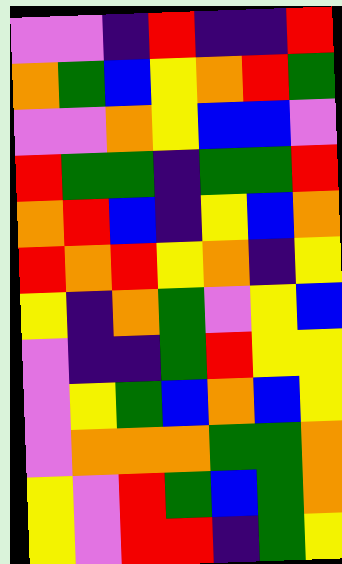[["violet", "violet", "indigo", "red", "indigo", "indigo", "red"], ["orange", "green", "blue", "yellow", "orange", "red", "green"], ["violet", "violet", "orange", "yellow", "blue", "blue", "violet"], ["red", "green", "green", "indigo", "green", "green", "red"], ["orange", "red", "blue", "indigo", "yellow", "blue", "orange"], ["red", "orange", "red", "yellow", "orange", "indigo", "yellow"], ["yellow", "indigo", "orange", "green", "violet", "yellow", "blue"], ["violet", "indigo", "indigo", "green", "red", "yellow", "yellow"], ["violet", "yellow", "green", "blue", "orange", "blue", "yellow"], ["violet", "orange", "orange", "orange", "green", "green", "orange"], ["yellow", "violet", "red", "green", "blue", "green", "orange"], ["yellow", "violet", "red", "red", "indigo", "green", "yellow"]]